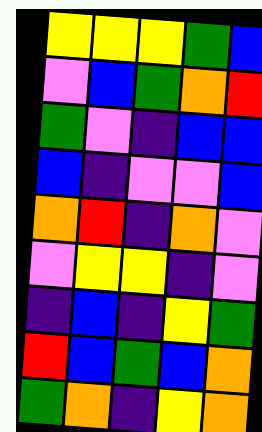[["yellow", "yellow", "yellow", "green", "blue"], ["violet", "blue", "green", "orange", "red"], ["green", "violet", "indigo", "blue", "blue"], ["blue", "indigo", "violet", "violet", "blue"], ["orange", "red", "indigo", "orange", "violet"], ["violet", "yellow", "yellow", "indigo", "violet"], ["indigo", "blue", "indigo", "yellow", "green"], ["red", "blue", "green", "blue", "orange"], ["green", "orange", "indigo", "yellow", "orange"]]